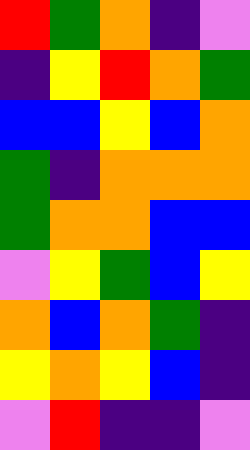[["red", "green", "orange", "indigo", "violet"], ["indigo", "yellow", "red", "orange", "green"], ["blue", "blue", "yellow", "blue", "orange"], ["green", "indigo", "orange", "orange", "orange"], ["green", "orange", "orange", "blue", "blue"], ["violet", "yellow", "green", "blue", "yellow"], ["orange", "blue", "orange", "green", "indigo"], ["yellow", "orange", "yellow", "blue", "indigo"], ["violet", "red", "indigo", "indigo", "violet"]]